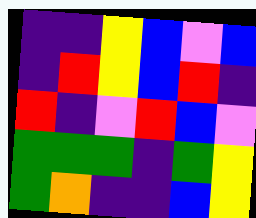[["indigo", "indigo", "yellow", "blue", "violet", "blue"], ["indigo", "red", "yellow", "blue", "red", "indigo"], ["red", "indigo", "violet", "red", "blue", "violet"], ["green", "green", "green", "indigo", "green", "yellow"], ["green", "orange", "indigo", "indigo", "blue", "yellow"]]